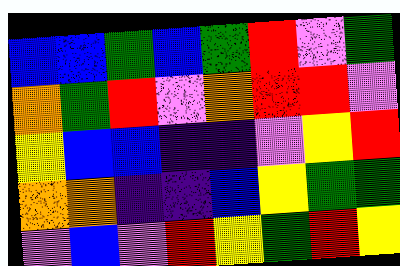[["blue", "blue", "green", "blue", "green", "red", "violet", "green"], ["orange", "green", "red", "violet", "orange", "red", "red", "violet"], ["yellow", "blue", "blue", "indigo", "indigo", "violet", "yellow", "red"], ["orange", "orange", "indigo", "indigo", "blue", "yellow", "green", "green"], ["violet", "blue", "violet", "red", "yellow", "green", "red", "yellow"]]